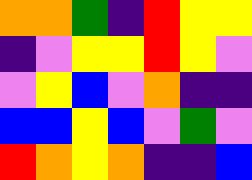[["orange", "orange", "green", "indigo", "red", "yellow", "yellow"], ["indigo", "violet", "yellow", "yellow", "red", "yellow", "violet"], ["violet", "yellow", "blue", "violet", "orange", "indigo", "indigo"], ["blue", "blue", "yellow", "blue", "violet", "green", "violet"], ["red", "orange", "yellow", "orange", "indigo", "indigo", "blue"]]